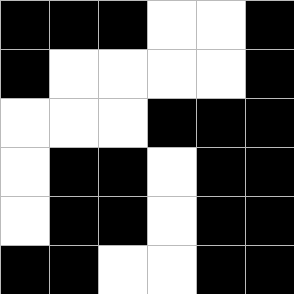[["black", "black", "black", "white", "white", "black"], ["black", "white", "white", "white", "white", "black"], ["white", "white", "white", "black", "black", "black"], ["white", "black", "black", "white", "black", "black"], ["white", "black", "black", "white", "black", "black"], ["black", "black", "white", "white", "black", "black"]]